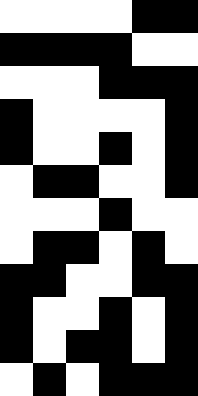[["white", "white", "white", "white", "black", "black"], ["black", "black", "black", "black", "white", "white"], ["white", "white", "white", "black", "black", "black"], ["black", "white", "white", "white", "white", "black"], ["black", "white", "white", "black", "white", "black"], ["white", "black", "black", "white", "white", "black"], ["white", "white", "white", "black", "white", "white"], ["white", "black", "black", "white", "black", "white"], ["black", "black", "white", "white", "black", "black"], ["black", "white", "white", "black", "white", "black"], ["black", "white", "black", "black", "white", "black"], ["white", "black", "white", "black", "black", "black"]]